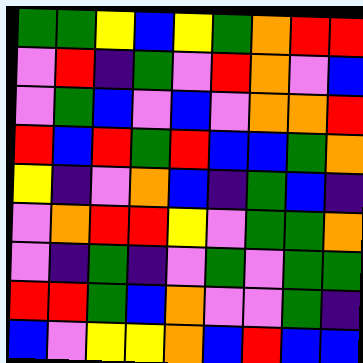[["green", "green", "yellow", "blue", "yellow", "green", "orange", "red", "red"], ["violet", "red", "indigo", "green", "violet", "red", "orange", "violet", "blue"], ["violet", "green", "blue", "violet", "blue", "violet", "orange", "orange", "red"], ["red", "blue", "red", "green", "red", "blue", "blue", "green", "orange"], ["yellow", "indigo", "violet", "orange", "blue", "indigo", "green", "blue", "indigo"], ["violet", "orange", "red", "red", "yellow", "violet", "green", "green", "orange"], ["violet", "indigo", "green", "indigo", "violet", "green", "violet", "green", "green"], ["red", "red", "green", "blue", "orange", "violet", "violet", "green", "indigo"], ["blue", "violet", "yellow", "yellow", "orange", "blue", "red", "blue", "blue"]]